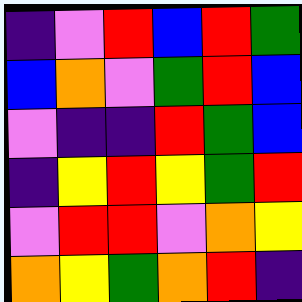[["indigo", "violet", "red", "blue", "red", "green"], ["blue", "orange", "violet", "green", "red", "blue"], ["violet", "indigo", "indigo", "red", "green", "blue"], ["indigo", "yellow", "red", "yellow", "green", "red"], ["violet", "red", "red", "violet", "orange", "yellow"], ["orange", "yellow", "green", "orange", "red", "indigo"]]